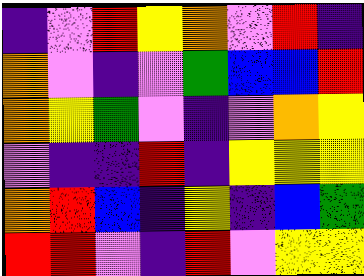[["indigo", "violet", "red", "yellow", "orange", "violet", "red", "indigo"], ["orange", "violet", "indigo", "violet", "green", "blue", "blue", "red"], ["orange", "yellow", "green", "violet", "indigo", "violet", "orange", "yellow"], ["violet", "indigo", "indigo", "red", "indigo", "yellow", "yellow", "yellow"], ["orange", "red", "blue", "indigo", "yellow", "indigo", "blue", "green"], ["red", "red", "violet", "indigo", "red", "violet", "yellow", "yellow"]]